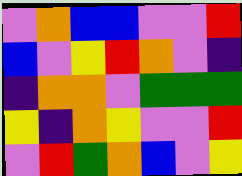[["violet", "orange", "blue", "blue", "violet", "violet", "red"], ["blue", "violet", "yellow", "red", "orange", "violet", "indigo"], ["indigo", "orange", "orange", "violet", "green", "green", "green"], ["yellow", "indigo", "orange", "yellow", "violet", "violet", "red"], ["violet", "red", "green", "orange", "blue", "violet", "yellow"]]